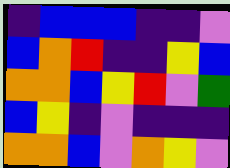[["indigo", "blue", "blue", "blue", "indigo", "indigo", "violet"], ["blue", "orange", "red", "indigo", "indigo", "yellow", "blue"], ["orange", "orange", "blue", "yellow", "red", "violet", "green"], ["blue", "yellow", "indigo", "violet", "indigo", "indigo", "indigo"], ["orange", "orange", "blue", "violet", "orange", "yellow", "violet"]]